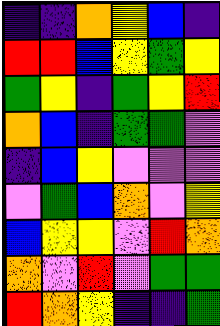[["indigo", "indigo", "orange", "yellow", "blue", "indigo"], ["red", "red", "blue", "yellow", "green", "yellow"], ["green", "yellow", "indigo", "green", "yellow", "red"], ["orange", "blue", "indigo", "green", "green", "violet"], ["indigo", "blue", "yellow", "violet", "violet", "violet"], ["violet", "green", "blue", "orange", "violet", "yellow"], ["blue", "yellow", "yellow", "violet", "red", "orange"], ["orange", "violet", "red", "violet", "green", "green"], ["red", "orange", "yellow", "indigo", "indigo", "green"]]